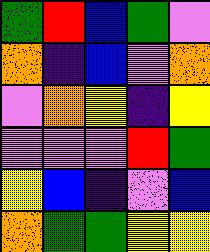[["green", "red", "blue", "green", "violet"], ["orange", "indigo", "blue", "violet", "orange"], ["violet", "orange", "yellow", "indigo", "yellow"], ["violet", "violet", "violet", "red", "green"], ["yellow", "blue", "indigo", "violet", "blue"], ["orange", "green", "green", "yellow", "yellow"]]